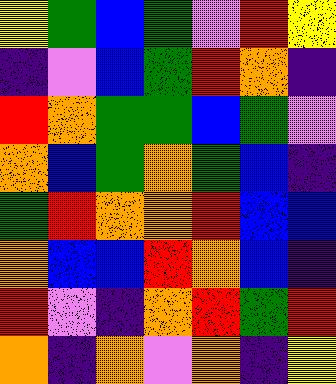[["yellow", "green", "blue", "green", "violet", "red", "yellow"], ["indigo", "violet", "blue", "green", "red", "orange", "indigo"], ["red", "orange", "green", "green", "blue", "green", "violet"], ["orange", "blue", "green", "orange", "green", "blue", "indigo"], ["green", "red", "orange", "orange", "red", "blue", "blue"], ["orange", "blue", "blue", "red", "orange", "blue", "indigo"], ["red", "violet", "indigo", "orange", "red", "green", "red"], ["orange", "indigo", "orange", "violet", "orange", "indigo", "yellow"]]